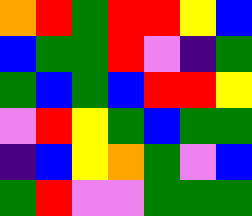[["orange", "red", "green", "red", "red", "yellow", "blue"], ["blue", "green", "green", "red", "violet", "indigo", "green"], ["green", "blue", "green", "blue", "red", "red", "yellow"], ["violet", "red", "yellow", "green", "blue", "green", "green"], ["indigo", "blue", "yellow", "orange", "green", "violet", "blue"], ["green", "red", "violet", "violet", "green", "green", "green"]]